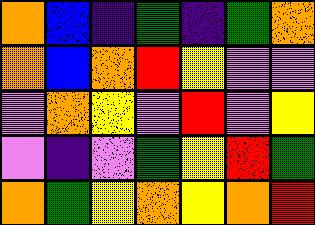[["orange", "blue", "indigo", "green", "indigo", "green", "orange"], ["orange", "blue", "orange", "red", "yellow", "violet", "violet"], ["violet", "orange", "yellow", "violet", "red", "violet", "yellow"], ["violet", "indigo", "violet", "green", "yellow", "red", "green"], ["orange", "green", "yellow", "orange", "yellow", "orange", "red"]]